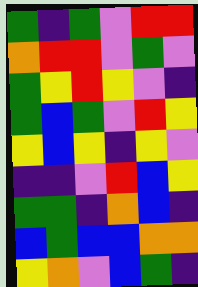[["green", "indigo", "green", "violet", "red", "red"], ["orange", "red", "red", "violet", "green", "violet"], ["green", "yellow", "red", "yellow", "violet", "indigo"], ["green", "blue", "green", "violet", "red", "yellow"], ["yellow", "blue", "yellow", "indigo", "yellow", "violet"], ["indigo", "indigo", "violet", "red", "blue", "yellow"], ["green", "green", "indigo", "orange", "blue", "indigo"], ["blue", "green", "blue", "blue", "orange", "orange"], ["yellow", "orange", "violet", "blue", "green", "indigo"]]